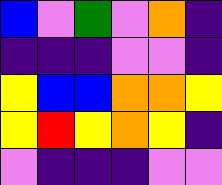[["blue", "violet", "green", "violet", "orange", "indigo"], ["indigo", "indigo", "indigo", "violet", "violet", "indigo"], ["yellow", "blue", "blue", "orange", "orange", "yellow"], ["yellow", "red", "yellow", "orange", "yellow", "indigo"], ["violet", "indigo", "indigo", "indigo", "violet", "violet"]]